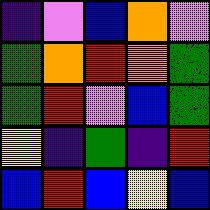[["indigo", "violet", "blue", "orange", "violet"], ["green", "orange", "red", "orange", "green"], ["green", "red", "violet", "blue", "green"], ["yellow", "indigo", "green", "indigo", "red"], ["blue", "red", "blue", "yellow", "blue"]]